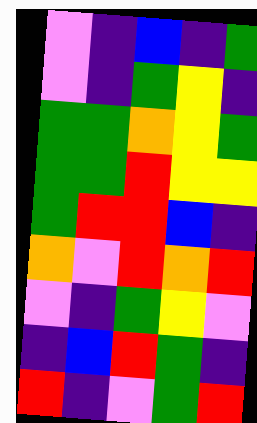[["violet", "indigo", "blue", "indigo", "green"], ["violet", "indigo", "green", "yellow", "indigo"], ["green", "green", "orange", "yellow", "green"], ["green", "green", "red", "yellow", "yellow"], ["green", "red", "red", "blue", "indigo"], ["orange", "violet", "red", "orange", "red"], ["violet", "indigo", "green", "yellow", "violet"], ["indigo", "blue", "red", "green", "indigo"], ["red", "indigo", "violet", "green", "red"]]